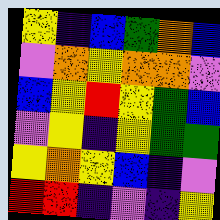[["yellow", "indigo", "blue", "green", "orange", "blue"], ["violet", "orange", "yellow", "orange", "orange", "violet"], ["blue", "yellow", "red", "yellow", "green", "blue"], ["violet", "yellow", "indigo", "yellow", "green", "green"], ["yellow", "orange", "yellow", "blue", "indigo", "violet"], ["red", "red", "indigo", "violet", "indigo", "yellow"]]